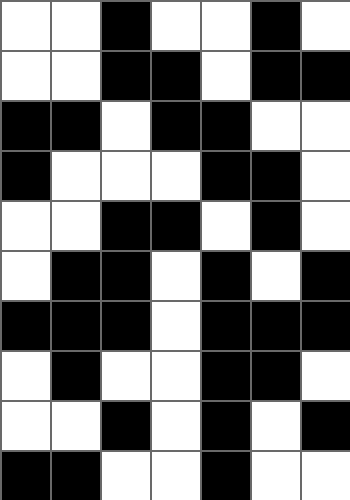[["white", "white", "black", "white", "white", "black", "white"], ["white", "white", "black", "black", "white", "black", "black"], ["black", "black", "white", "black", "black", "white", "white"], ["black", "white", "white", "white", "black", "black", "white"], ["white", "white", "black", "black", "white", "black", "white"], ["white", "black", "black", "white", "black", "white", "black"], ["black", "black", "black", "white", "black", "black", "black"], ["white", "black", "white", "white", "black", "black", "white"], ["white", "white", "black", "white", "black", "white", "black"], ["black", "black", "white", "white", "black", "white", "white"]]